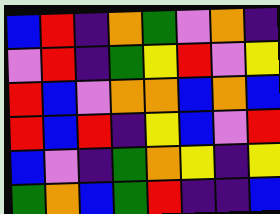[["blue", "red", "indigo", "orange", "green", "violet", "orange", "indigo"], ["violet", "red", "indigo", "green", "yellow", "red", "violet", "yellow"], ["red", "blue", "violet", "orange", "orange", "blue", "orange", "blue"], ["red", "blue", "red", "indigo", "yellow", "blue", "violet", "red"], ["blue", "violet", "indigo", "green", "orange", "yellow", "indigo", "yellow"], ["green", "orange", "blue", "green", "red", "indigo", "indigo", "blue"]]